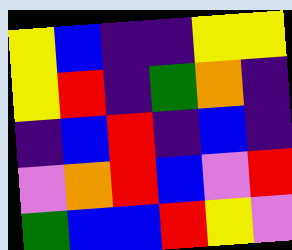[["yellow", "blue", "indigo", "indigo", "yellow", "yellow"], ["yellow", "red", "indigo", "green", "orange", "indigo"], ["indigo", "blue", "red", "indigo", "blue", "indigo"], ["violet", "orange", "red", "blue", "violet", "red"], ["green", "blue", "blue", "red", "yellow", "violet"]]